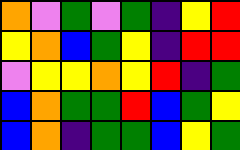[["orange", "violet", "green", "violet", "green", "indigo", "yellow", "red"], ["yellow", "orange", "blue", "green", "yellow", "indigo", "red", "red"], ["violet", "yellow", "yellow", "orange", "yellow", "red", "indigo", "green"], ["blue", "orange", "green", "green", "red", "blue", "green", "yellow"], ["blue", "orange", "indigo", "green", "green", "blue", "yellow", "green"]]